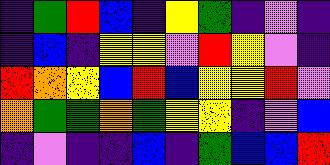[["indigo", "green", "red", "blue", "indigo", "yellow", "green", "indigo", "violet", "indigo"], ["indigo", "blue", "indigo", "yellow", "yellow", "violet", "red", "yellow", "violet", "indigo"], ["red", "orange", "yellow", "blue", "red", "blue", "yellow", "yellow", "red", "violet"], ["orange", "green", "green", "orange", "green", "yellow", "yellow", "indigo", "violet", "blue"], ["indigo", "violet", "indigo", "indigo", "blue", "indigo", "green", "blue", "blue", "red"]]